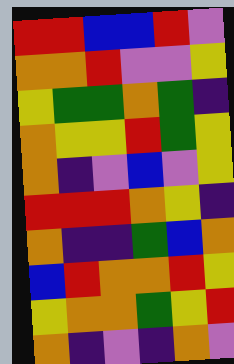[["red", "red", "blue", "blue", "red", "violet"], ["orange", "orange", "red", "violet", "violet", "yellow"], ["yellow", "green", "green", "orange", "green", "indigo"], ["orange", "yellow", "yellow", "red", "green", "yellow"], ["orange", "indigo", "violet", "blue", "violet", "yellow"], ["red", "red", "red", "orange", "yellow", "indigo"], ["orange", "indigo", "indigo", "green", "blue", "orange"], ["blue", "red", "orange", "orange", "red", "yellow"], ["yellow", "orange", "orange", "green", "yellow", "red"], ["orange", "indigo", "violet", "indigo", "orange", "violet"]]